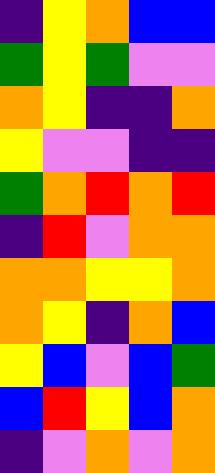[["indigo", "yellow", "orange", "blue", "blue"], ["green", "yellow", "green", "violet", "violet"], ["orange", "yellow", "indigo", "indigo", "orange"], ["yellow", "violet", "violet", "indigo", "indigo"], ["green", "orange", "red", "orange", "red"], ["indigo", "red", "violet", "orange", "orange"], ["orange", "orange", "yellow", "yellow", "orange"], ["orange", "yellow", "indigo", "orange", "blue"], ["yellow", "blue", "violet", "blue", "green"], ["blue", "red", "yellow", "blue", "orange"], ["indigo", "violet", "orange", "violet", "orange"]]